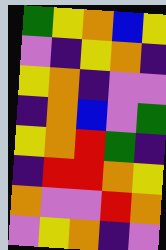[["green", "yellow", "orange", "blue", "yellow"], ["violet", "indigo", "yellow", "orange", "indigo"], ["yellow", "orange", "indigo", "violet", "violet"], ["indigo", "orange", "blue", "violet", "green"], ["yellow", "orange", "red", "green", "indigo"], ["indigo", "red", "red", "orange", "yellow"], ["orange", "violet", "violet", "red", "orange"], ["violet", "yellow", "orange", "indigo", "violet"]]